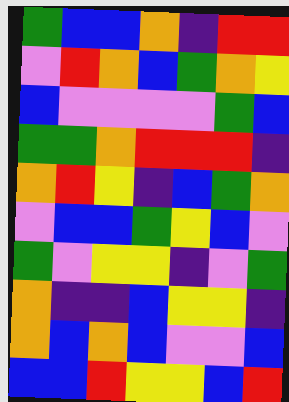[["green", "blue", "blue", "orange", "indigo", "red", "red"], ["violet", "red", "orange", "blue", "green", "orange", "yellow"], ["blue", "violet", "violet", "violet", "violet", "green", "blue"], ["green", "green", "orange", "red", "red", "red", "indigo"], ["orange", "red", "yellow", "indigo", "blue", "green", "orange"], ["violet", "blue", "blue", "green", "yellow", "blue", "violet"], ["green", "violet", "yellow", "yellow", "indigo", "violet", "green"], ["orange", "indigo", "indigo", "blue", "yellow", "yellow", "indigo"], ["orange", "blue", "orange", "blue", "violet", "violet", "blue"], ["blue", "blue", "red", "yellow", "yellow", "blue", "red"]]